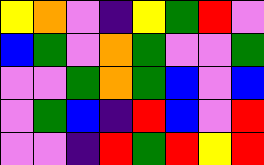[["yellow", "orange", "violet", "indigo", "yellow", "green", "red", "violet"], ["blue", "green", "violet", "orange", "green", "violet", "violet", "green"], ["violet", "violet", "green", "orange", "green", "blue", "violet", "blue"], ["violet", "green", "blue", "indigo", "red", "blue", "violet", "red"], ["violet", "violet", "indigo", "red", "green", "red", "yellow", "red"]]